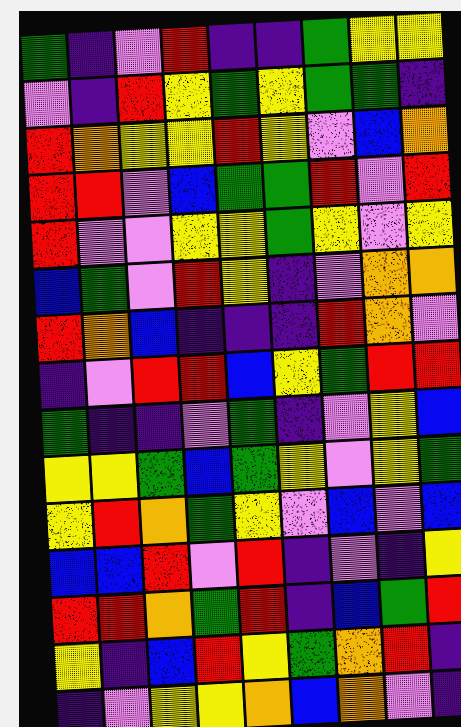[["green", "indigo", "violet", "red", "indigo", "indigo", "green", "yellow", "yellow"], ["violet", "indigo", "red", "yellow", "green", "yellow", "green", "green", "indigo"], ["red", "orange", "yellow", "yellow", "red", "yellow", "violet", "blue", "orange"], ["red", "red", "violet", "blue", "green", "green", "red", "violet", "red"], ["red", "violet", "violet", "yellow", "yellow", "green", "yellow", "violet", "yellow"], ["blue", "green", "violet", "red", "yellow", "indigo", "violet", "orange", "orange"], ["red", "orange", "blue", "indigo", "indigo", "indigo", "red", "orange", "violet"], ["indigo", "violet", "red", "red", "blue", "yellow", "green", "red", "red"], ["green", "indigo", "indigo", "violet", "green", "indigo", "violet", "yellow", "blue"], ["yellow", "yellow", "green", "blue", "green", "yellow", "violet", "yellow", "green"], ["yellow", "red", "orange", "green", "yellow", "violet", "blue", "violet", "blue"], ["blue", "blue", "red", "violet", "red", "indigo", "violet", "indigo", "yellow"], ["red", "red", "orange", "green", "red", "indigo", "blue", "green", "red"], ["yellow", "indigo", "blue", "red", "yellow", "green", "orange", "red", "indigo"], ["indigo", "violet", "yellow", "yellow", "orange", "blue", "orange", "violet", "indigo"]]